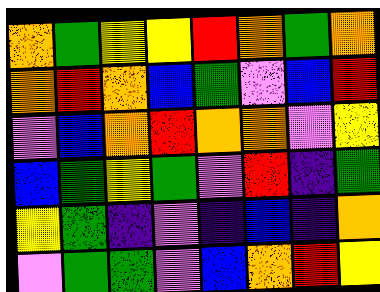[["orange", "green", "yellow", "yellow", "red", "orange", "green", "orange"], ["orange", "red", "orange", "blue", "green", "violet", "blue", "red"], ["violet", "blue", "orange", "red", "orange", "orange", "violet", "yellow"], ["blue", "green", "yellow", "green", "violet", "red", "indigo", "green"], ["yellow", "green", "indigo", "violet", "indigo", "blue", "indigo", "orange"], ["violet", "green", "green", "violet", "blue", "orange", "red", "yellow"]]